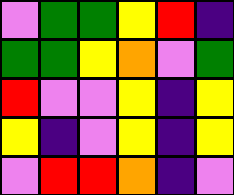[["violet", "green", "green", "yellow", "red", "indigo"], ["green", "green", "yellow", "orange", "violet", "green"], ["red", "violet", "violet", "yellow", "indigo", "yellow"], ["yellow", "indigo", "violet", "yellow", "indigo", "yellow"], ["violet", "red", "red", "orange", "indigo", "violet"]]